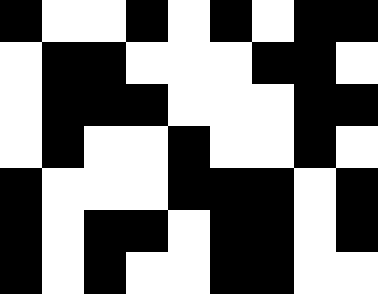[["black", "white", "white", "black", "white", "black", "white", "black", "black"], ["white", "black", "black", "white", "white", "white", "black", "black", "white"], ["white", "black", "black", "black", "white", "white", "white", "black", "black"], ["white", "black", "white", "white", "black", "white", "white", "black", "white"], ["black", "white", "white", "white", "black", "black", "black", "white", "black"], ["black", "white", "black", "black", "white", "black", "black", "white", "black"], ["black", "white", "black", "white", "white", "black", "black", "white", "white"]]